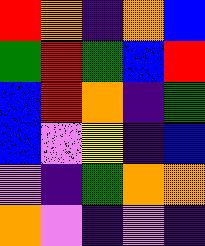[["red", "orange", "indigo", "orange", "blue"], ["green", "red", "green", "blue", "red"], ["blue", "red", "orange", "indigo", "green"], ["blue", "violet", "yellow", "indigo", "blue"], ["violet", "indigo", "green", "orange", "orange"], ["orange", "violet", "indigo", "violet", "indigo"]]